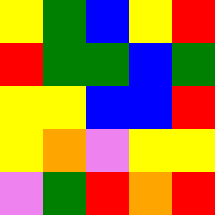[["yellow", "green", "blue", "yellow", "red"], ["red", "green", "green", "blue", "green"], ["yellow", "yellow", "blue", "blue", "red"], ["yellow", "orange", "violet", "yellow", "yellow"], ["violet", "green", "red", "orange", "red"]]